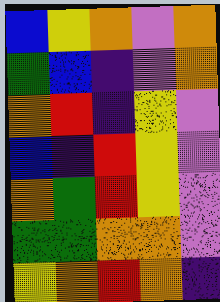[["blue", "yellow", "orange", "violet", "orange"], ["green", "blue", "indigo", "violet", "orange"], ["orange", "red", "indigo", "yellow", "violet"], ["blue", "indigo", "red", "yellow", "violet"], ["orange", "green", "red", "yellow", "violet"], ["green", "green", "orange", "orange", "violet"], ["yellow", "orange", "red", "orange", "indigo"]]